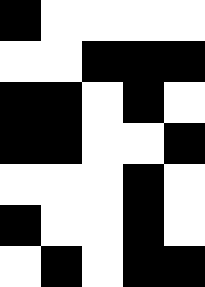[["black", "white", "white", "white", "white"], ["white", "white", "black", "black", "black"], ["black", "black", "white", "black", "white"], ["black", "black", "white", "white", "black"], ["white", "white", "white", "black", "white"], ["black", "white", "white", "black", "white"], ["white", "black", "white", "black", "black"]]